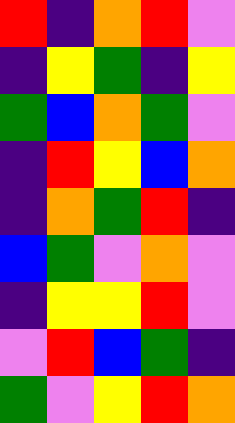[["red", "indigo", "orange", "red", "violet"], ["indigo", "yellow", "green", "indigo", "yellow"], ["green", "blue", "orange", "green", "violet"], ["indigo", "red", "yellow", "blue", "orange"], ["indigo", "orange", "green", "red", "indigo"], ["blue", "green", "violet", "orange", "violet"], ["indigo", "yellow", "yellow", "red", "violet"], ["violet", "red", "blue", "green", "indigo"], ["green", "violet", "yellow", "red", "orange"]]